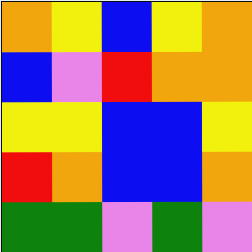[["orange", "yellow", "blue", "yellow", "orange"], ["blue", "violet", "red", "orange", "orange"], ["yellow", "yellow", "blue", "blue", "yellow"], ["red", "orange", "blue", "blue", "orange"], ["green", "green", "violet", "green", "violet"]]